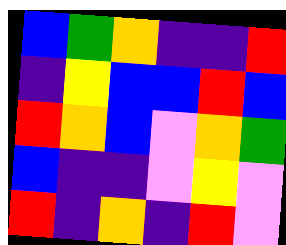[["blue", "green", "orange", "indigo", "indigo", "red"], ["indigo", "yellow", "blue", "blue", "red", "blue"], ["red", "orange", "blue", "violet", "orange", "green"], ["blue", "indigo", "indigo", "violet", "yellow", "violet"], ["red", "indigo", "orange", "indigo", "red", "violet"]]